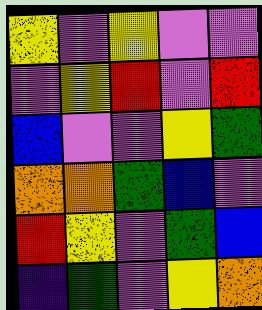[["yellow", "violet", "yellow", "violet", "violet"], ["violet", "yellow", "red", "violet", "red"], ["blue", "violet", "violet", "yellow", "green"], ["orange", "orange", "green", "blue", "violet"], ["red", "yellow", "violet", "green", "blue"], ["indigo", "green", "violet", "yellow", "orange"]]